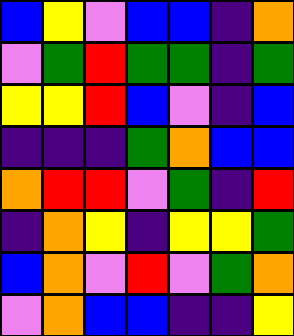[["blue", "yellow", "violet", "blue", "blue", "indigo", "orange"], ["violet", "green", "red", "green", "green", "indigo", "green"], ["yellow", "yellow", "red", "blue", "violet", "indigo", "blue"], ["indigo", "indigo", "indigo", "green", "orange", "blue", "blue"], ["orange", "red", "red", "violet", "green", "indigo", "red"], ["indigo", "orange", "yellow", "indigo", "yellow", "yellow", "green"], ["blue", "orange", "violet", "red", "violet", "green", "orange"], ["violet", "orange", "blue", "blue", "indigo", "indigo", "yellow"]]